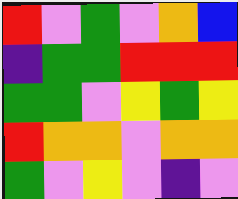[["red", "violet", "green", "violet", "orange", "blue"], ["indigo", "green", "green", "red", "red", "red"], ["green", "green", "violet", "yellow", "green", "yellow"], ["red", "orange", "orange", "violet", "orange", "orange"], ["green", "violet", "yellow", "violet", "indigo", "violet"]]